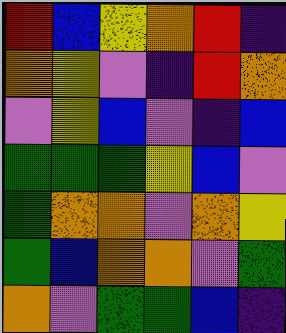[["red", "blue", "yellow", "orange", "red", "indigo"], ["orange", "yellow", "violet", "indigo", "red", "orange"], ["violet", "yellow", "blue", "violet", "indigo", "blue"], ["green", "green", "green", "yellow", "blue", "violet"], ["green", "orange", "orange", "violet", "orange", "yellow"], ["green", "blue", "orange", "orange", "violet", "green"], ["orange", "violet", "green", "green", "blue", "indigo"]]